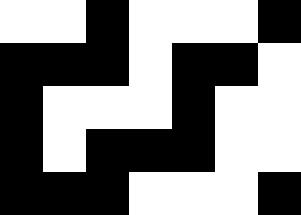[["white", "white", "black", "white", "white", "white", "black"], ["black", "black", "black", "white", "black", "black", "white"], ["black", "white", "white", "white", "black", "white", "white"], ["black", "white", "black", "black", "black", "white", "white"], ["black", "black", "black", "white", "white", "white", "black"]]